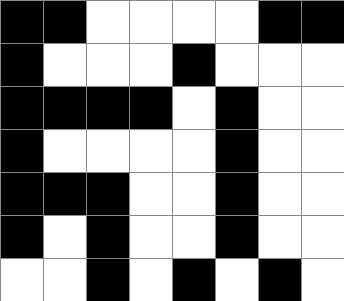[["black", "black", "white", "white", "white", "white", "black", "black"], ["black", "white", "white", "white", "black", "white", "white", "white"], ["black", "black", "black", "black", "white", "black", "white", "white"], ["black", "white", "white", "white", "white", "black", "white", "white"], ["black", "black", "black", "white", "white", "black", "white", "white"], ["black", "white", "black", "white", "white", "black", "white", "white"], ["white", "white", "black", "white", "black", "white", "black", "white"]]